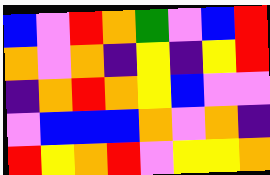[["blue", "violet", "red", "orange", "green", "violet", "blue", "red"], ["orange", "violet", "orange", "indigo", "yellow", "indigo", "yellow", "red"], ["indigo", "orange", "red", "orange", "yellow", "blue", "violet", "violet"], ["violet", "blue", "blue", "blue", "orange", "violet", "orange", "indigo"], ["red", "yellow", "orange", "red", "violet", "yellow", "yellow", "orange"]]